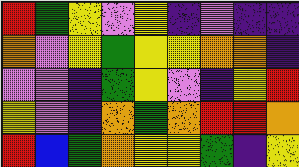[["red", "green", "yellow", "violet", "yellow", "indigo", "violet", "indigo", "indigo"], ["orange", "violet", "yellow", "green", "yellow", "yellow", "orange", "orange", "indigo"], ["violet", "violet", "indigo", "green", "yellow", "violet", "indigo", "yellow", "red"], ["yellow", "violet", "indigo", "orange", "green", "orange", "red", "red", "orange"], ["red", "blue", "green", "orange", "yellow", "yellow", "green", "indigo", "yellow"]]